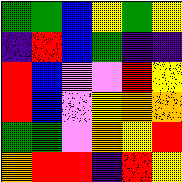[["green", "green", "blue", "yellow", "green", "yellow"], ["indigo", "red", "blue", "green", "indigo", "indigo"], ["red", "blue", "violet", "violet", "red", "yellow"], ["red", "blue", "violet", "yellow", "orange", "orange"], ["green", "green", "violet", "orange", "yellow", "red"], ["orange", "red", "red", "indigo", "red", "yellow"]]